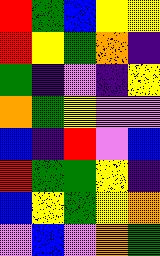[["red", "green", "blue", "yellow", "yellow"], ["red", "yellow", "green", "orange", "indigo"], ["green", "indigo", "violet", "indigo", "yellow"], ["orange", "green", "yellow", "violet", "violet"], ["blue", "indigo", "red", "violet", "blue"], ["red", "green", "green", "yellow", "indigo"], ["blue", "yellow", "green", "yellow", "orange"], ["violet", "blue", "violet", "orange", "green"]]